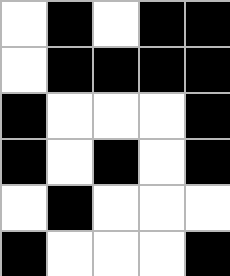[["white", "black", "white", "black", "black"], ["white", "black", "black", "black", "black"], ["black", "white", "white", "white", "black"], ["black", "white", "black", "white", "black"], ["white", "black", "white", "white", "white"], ["black", "white", "white", "white", "black"]]